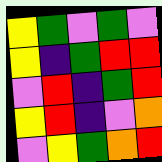[["yellow", "green", "violet", "green", "violet"], ["yellow", "indigo", "green", "red", "red"], ["violet", "red", "indigo", "green", "red"], ["yellow", "red", "indigo", "violet", "orange"], ["violet", "yellow", "green", "orange", "red"]]